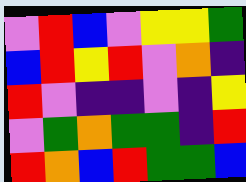[["violet", "red", "blue", "violet", "yellow", "yellow", "green"], ["blue", "red", "yellow", "red", "violet", "orange", "indigo"], ["red", "violet", "indigo", "indigo", "violet", "indigo", "yellow"], ["violet", "green", "orange", "green", "green", "indigo", "red"], ["red", "orange", "blue", "red", "green", "green", "blue"]]